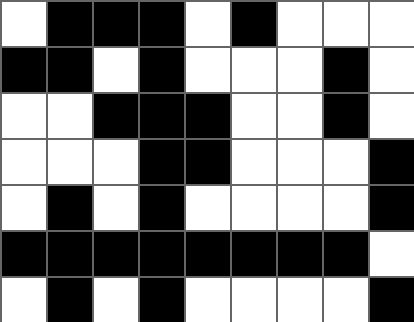[["white", "black", "black", "black", "white", "black", "white", "white", "white"], ["black", "black", "white", "black", "white", "white", "white", "black", "white"], ["white", "white", "black", "black", "black", "white", "white", "black", "white"], ["white", "white", "white", "black", "black", "white", "white", "white", "black"], ["white", "black", "white", "black", "white", "white", "white", "white", "black"], ["black", "black", "black", "black", "black", "black", "black", "black", "white"], ["white", "black", "white", "black", "white", "white", "white", "white", "black"]]